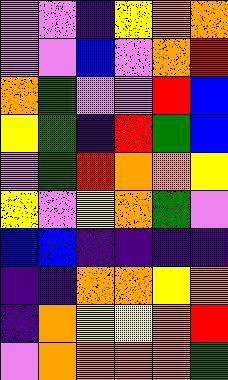[["violet", "violet", "indigo", "yellow", "orange", "orange"], ["violet", "violet", "blue", "violet", "orange", "red"], ["orange", "green", "violet", "violet", "red", "blue"], ["yellow", "green", "indigo", "red", "green", "blue"], ["violet", "green", "red", "orange", "orange", "yellow"], ["yellow", "violet", "yellow", "orange", "green", "violet"], ["blue", "blue", "indigo", "indigo", "indigo", "indigo"], ["indigo", "indigo", "orange", "orange", "yellow", "orange"], ["indigo", "orange", "yellow", "yellow", "orange", "red"], ["violet", "orange", "orange", "orange", "orange", "green"]]